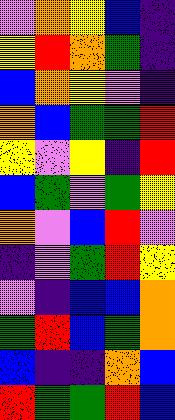[["violet", "orange", "yellow", "blue", "indigo"], ["yellow", "red", "orange", "green", "indigo"], ["blue", "orange", "yellow", "violet", "indigo"], ["orange", "blue", "green", "green", "red"], ["yellow", "violet", "yellow", "indigo", "red"], ["blue", "green", "violet", "green", "yellow"], ["orange", "violet", "blue", "red", "violet"], ["indigo", "violet", "green", "red", "yellow"], ["violet", "indigo", "blue", "blue", "orange"], ["green", "red", "blue", "green", "orange"], ["blue", "indigo", "indigo", "orange", "blue"], ["red", "green", "green", "red", "blue"]]